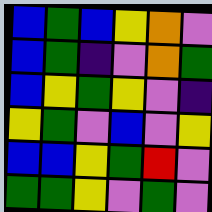[["blue", "green", "blue", "yellow", "orange", "violet"], ["blue", "green", "indigo", "violet", "orange", "green"], ["blue", "yellow", "green", "yellow", "violet", "indigo"], ["yellow", "green", "violet", "blue", "violet", "yellow"], ["blue", "blue", "yellow", "green", "red", "violet"], ["green", "green", "yellow", "violet", "green", "violet"]]